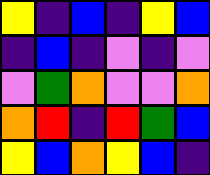[["yellow", "indigo", "blue", "indigo", "yellow", "blue"], ["indigo", "blue", "indigo", "violet", "indigo", "violet"], ["violet", "green", "orange", "violet", "violet", "orange"], ["orange", "red", "indigo", "red", "green", "blue"], ["yellow", "blue", "orange", "yellow", "blue", "indigo"]]